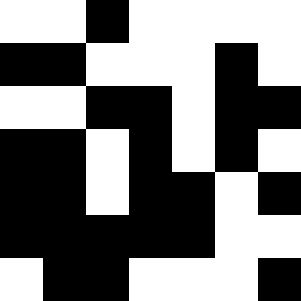[["white", "white", "black", "white", "white", "white", "white"], ["black", "black", "white", "white", "white", "black", "white"], ["white", "white", "black", "black", "white", "black", "black"], ["black", "black", "white", "black", "white", "black", "white"], ["black", "black", "white", "black", "black", "white", "black"], ["black", "black", "black", "black", "black", "white", "white"], ["white", "black", "black", "white", "white", "white", "black"]]